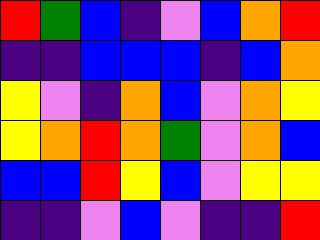[["red", "green", "blue", "indigo", "violet", "blue", "orange", "red"], ["indigo", "indigo", "blue", "blue", "blue", "indigo", "blue", "orange"], ["yellow", "violet", "indigo", "orange", "blue", "violet", "orange", "yellow"], ["yellow", "orange", "red", "orange", "green", "violet", "orange", "blue"], ["blue", "blue", "red", "yellow", "blue", "violet", "yellow", "yellow"], ["indigo", "indigo", "violet", "blue", "violet", "indigo", "indigo", "red"]]